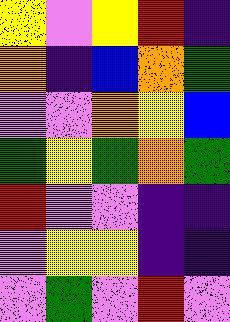[["yellow", "violet", "yellow", "red", "indigo"], ["orange", "indigo", "blue", "orange", "green"], ["violet", "violet", "orange", "yellow", "blue"], ["green", "yellow", "green", "orange", "green"], ["red", "violet", "violet", "indigo", "indigo"], ["violet", "yellow", "yellow", "indigo", "indigo"], ["violet", "green", "violet", "red", "violet"]]